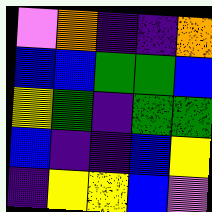[["violet", "orange", "indigo", "indigo", "orange"], ["blue", "blue", "green", "green", "blue"], ["yellow", "green", "indigo", "green", "green"], ["blue", "indigo", "indigo", "blue", "yellow"], ["indigo", "yellow", "yellow", "blue", "violet"]]